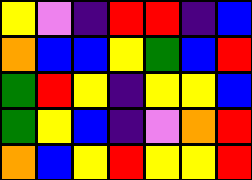[["yellow", "violet", "indigo", "red", "red", "indigo", "blue"], ["orange", "blue", "blue", "yellow", "green", "blue", "red"], ["green", "red", "yellow", "indigo", "yellow", "yellow", "blue"], ["green", "yellow", "blue", "indigo", "violet", "orange", "red"], ["orange", "blue", "yellow", "red", "yellow", "yellow", "red"]]